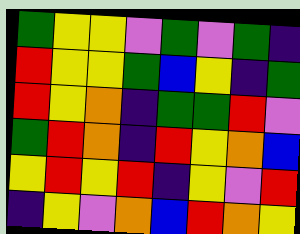[["green", "yellow", "yellow", "violet", "green", "violet", "green", "indigo"], ["red", "yellow", "yellow", "green", "blue", "yellow", "indigo", "green"], ["red", "yellow", "orange", "indigo", "green", "green", "red", "violet"], ["green", "red", "orange", "indigo", "red", "yellow", "orange", "blue"], ["yellow", "red", "yellow", "red", "indigo", "yellow", "violet", "red"], ["indigo", "yellow", "violet", "orange", "blue", "red", "orange", "yellow"]]